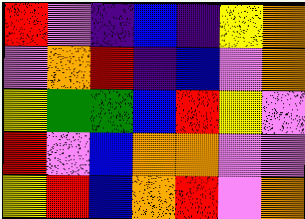[["red", "violet", "indigo", "blue", "indigo", "yellow", "orange"], ["violet", "orange", "red", "indigo", "blue", "violet", "orange"], ["yellow", "green", "green", "blue", "red", "yellow", "violet"], ["red", "violet", "blue", "orange", "orange", "violet", "violet"], ["yellow", "red", "blue", "orange", "red", "violet", "orange"]]